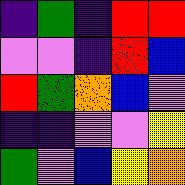[["indigo", "green", "indigo", "red", "red"], ["violet", "violet", "indigo", "red", "blue"], ["red", "green", "orange", "blue", "violet"], ["indigo", "indigo", "violet", "violet", "yellow"], ["green", "violet", "blue", "yellow", "orange"]]